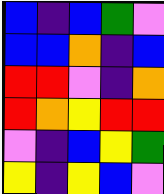[["blue", "indigo", "blue", "green", "violet"], ["blue", "blue", "orange", "indigo", "blue"], ["red", "red", "violet", "indigo", "orange"], ["red", "orange", "yellow", "red", "red"], ["violet", "indigo", "blue", "yellow", "green"], ["yellow", "indigo", "yellow", "blue", "violet"]]